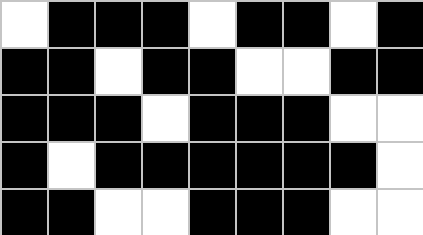[["white", "black", "black", "black", "white", "black", "black", "white", "black"], ["black", "black", "white", "black", "black", "white", "white", "black", "black"], ["black", "black", "black", "white", "black", "black", "black", "white", "white"], ["black", "white", "black", "black", "black", "black", "black", "black", "white"], ["black", "black", "white", "white", "black", "black", "black", "white", "white"]]